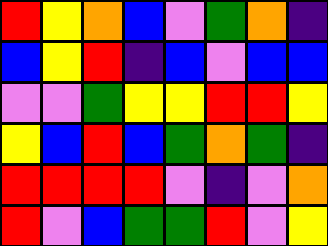[["red", "yellow", "orange", "blue", "violet", "green", "orange", "indigo"], ["blue", "yellow", "red", "indigo", "blue", "violet", "blue", "blue"], ["violet", "violet", "green", "yellow", "yellow", "red", "red", "yellow"], ["yellow", "blue", "red", "blue", "green", "orange", "green", "indigo"], ["red", "red", "red", "red", "violet", "indigo", "violet", "orange"], ["red", "violet", "blue", "green", "green", "red", "violet", "yellow"]]